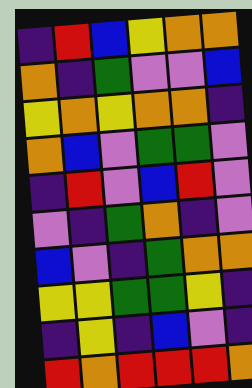[["indigo", "red", "blue", "yellow", "orange", "orange"], ["orange", "indigo", "green", "violet", "violet", "blue"], ["yellow", "orange", "yellow", "orange", "orange", "indigo"], ["orange", "blue", "violet", "green", "green", "violet"], ["indigo", "red", "violet", "blue", "red", "violet"], ["violet", "indigo", "green", "orange", "indigo", "violet"], ["blue", "violet", "indigo", "green", "orange", "orange"], ["yellow", "yellow", "green", "green", "yellow", "indigo"], ["indigo", "yellow", "indigo", "blue", "violet", "indigo"], ["red", "orange", "red", "red", "red", "orange"]]